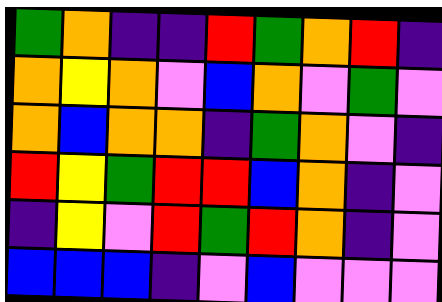[["green", "orange", "indigo", "indigo", "red", "green", "orange", "red", "indigo"], ["orange", "yellow", "orange", "violet", "blue", "orange", "violet", "green", "violet"], ["orange", "blue", "orange", "orange", "indigo", "green", "orange", "violet", "indigo"], ["red", "yellow", "green", "red", "red", "blue", "orange", "indigo", "violet"], ["indigo", "yellow", "violet", "red", "green", "red", "orange", "indigo", "violet"], ["blue", "blue", "blue", "indigo", "violet", "blue", "violet", "violet", "violet"]]